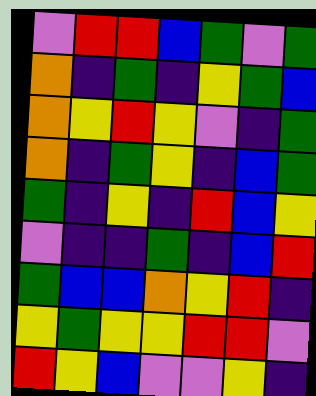[["violet", "red", "red", "blue", "green", "violet", "green"], ["orange", "indigo", "green", "indigo", "yellow", "green", "blue"], ["orange", "yellow", "red", "yellow", "violet", "indigo", "green"], ["orange", "indigo", "green", "yellow", "indigo", "blue", "green"], ["green", "indigo", "yellow", "indigo", "red", "blue", "yellow"], ["violet", "indigo", "indigo", "green", "indigo", "blue", "red"], ["green", "blue", "blue", "orange", "yellow", "red", "indigo"], ["yellow", "green", "yellow", "yellow", "red", "red", "violet"], ["red", "yellow", "blue", "violet", "violet", "yellow", "indigo"]]